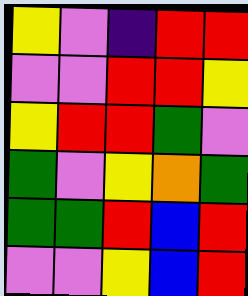[["yellow", "violet", "indigo", "red", "red"], ["violet", "violet", "red", "red", "yellow"], ["yellow", "red", "red", "green", "violet"], ["green", "violet", "yellow", "orange", "green"], ["green", "green", "red", "blue", "red"], ["violet", "violet", "yellow", "blue", "red"]]